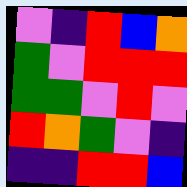[["violet", "indigo", "red", "blue", "orange"], ["green", "violet", "red", "red", "red"], ["green", "green", "violet", "red", "violet"], ["red", "orange", "green", "violet", "indigo"], ["indigo", "indigo", "red", "red", "blue"]]